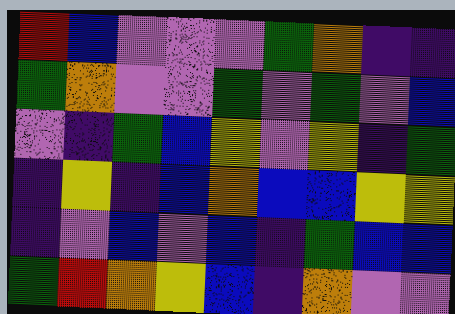[["red", "blue", "violet", "violet", "violet", "green", "orange", "indigo", "indigo"], ["green", "orange", "violet", "violet", "green", "violet", "green", "violet", "blue"], ["violet", "indigo", "green", "blue", "yellow", "violet", "yellow", "indigo", "green"], ["indigo", "yellow", "indigo", "blue", "orange", "blue", "blue", "yellow", "yellow"], ["indigo", "violet", "blue", "violet", "blue", "indigo", "green", "blue", "blue"], ["green", "red", "orange", "yellow", "blue", "indigo", "orange", "violet", "violet"]]